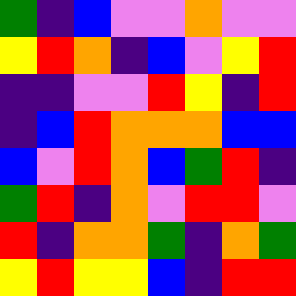[["green", "indigo", "blue", "violet", "violet", "orange", "violet", "violet"], ["yellow", "red", "orange", "indigo", "blue", "violet", "yellow", "red"], ["indigo", "indigo", "violet", "violet", "red", "yellow", "indigo", "red"], ["indigo", "blue", "red", "orange", "orange", "orange", "blue", "blue"], ["blue", "violet", "red", "orange", "blue", "green", "red", "indigo"], ["green", "red", "indigo", "orange", "violet", "red", "red", "violet"], ["red", "indigo", "orange", "orange", "green", "indigo", "orange", "green"], ["yellow", "red", "yellow", "yellow", "blue", "indigo", "red", "red"]]